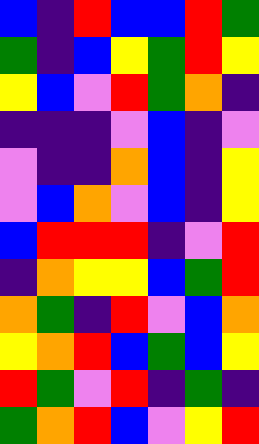[["blue", "indigo", "red", "blue", "blue", "red", "green"], ["green", "indigo", "blue", "yellow", "green", "red", "yellow"], ["yellow", "blue", "violet", "red", "green", "orange", "indigo"], ["indigo", "indigo", "indigo", "violet", "blue", "indigo", "violet"], ["violet", "indigo", "indigo", "orange", "blue", "indigo", "yellow"], ["violet", "blue", "orange", "violet", "blue", "indigo", "yellow"], ["blue", "red", "red", "red", "indigo", "violet", "red"], ["indigo", "orange", "yellow", "yellow", "blue", "green", "red"], ["orange", "green", "indigo", "red", "violet", "blue", "orange"], ["yellow", "orange", "red", "blue", "green", "blue", "yellow"], ["red", "green", "violet", "red", "indigo", "green", "indigo"], ["green", "orange", "red", "blue", "violet", "yellow", "red"]]